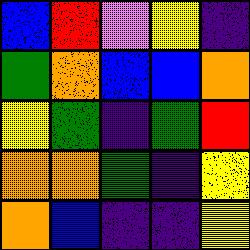[["blue", "red", "violet", "yellow", "indigo"], ["green", "orange", "blue", "blue", "orange"], ["yellow", "green", "indigo", "green", "red"], ["orange", "orange", "green", "indigo", "yellow"], ["orange", "blue", "indigo", "indigo", "yellow"]]